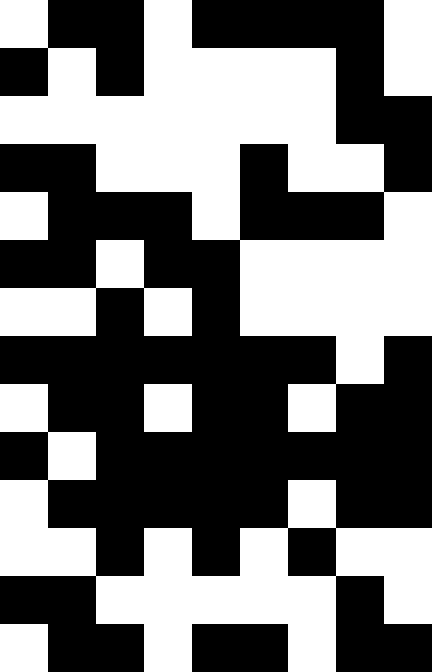[["white", "black", "black", "white", "black", "black", "black", "black", "white"], ["black", "white", "black", "white", "white", "white", "white", "black", "white"], ["white", "white", "white", "white", "white", "white", "white", "black", "black"], ["black", "black", "white", "white", "white", "black", "white", "white", "black"], ["white", "black", "black", "black", "white", "black", "black", "black", "white"], ["black", "black", "white", "black", "black", "white", "white", "white", "white"], ["white", "white", "black", "white", "black", "white", "white", "white", "white"], ["black", "black", "black", "black", "black", "black", "black", "white", "black"], ["white", "black", "black", "white", "black", "black", "white", "black", "black"], ["black", "white", "black", "black", "black", "black", "black", "black", "black"], ["white", "black", "black", "black", "black", "black", "white", "black", "black"], ["white", "white", "black", "white", "black", "white", "black", "white", "white"], ["black", "black", "white", "white", "white", "white", "white", "black", "white"], ["white", "black", "black", "white", "black", "black", "white", "black", "black"]]